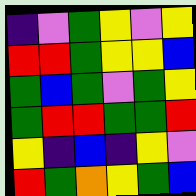[["indigo", "violet", "green", "yellow", "violet", "yellow"], ["red", "red", "green", "yellow", "yellow", "blue"], ["green", "blue", "green", "violet", "green", "yellow"], ["green", "red", "red", "green", "green", "red"], ["yellow", "indigo", "blue", "indigo", "yellow", "violet"], ["red", "green", "orange", "yellow", "green", "blue"]]